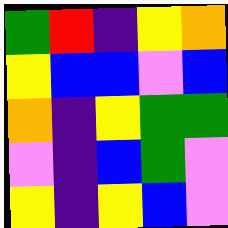[["green", "red", "indigo", "yellow", "orange"], ["yellow", "blue", "blue", "violet", "blue"], ["orange", "indigo", "yellow", "green", "green"], ["violet", "indigo", "blue", "green", "violet"], ["yellow", "indigo", "yellow", "blue", "violet"]]